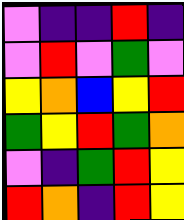[["violet", "indigo", "indigo", "red", "indigo"], ["violet", "red", "violet", "green", "violet"], ["yellow", "orange", "blue", "yellow", "red"], ["green", "yellow", "red", "green", "orange"], ["violet", "indigo", "green", "red", "yellow"], ["red", "orange", "indigo", "red", "yellow"]]